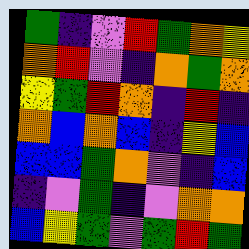[["green", "indigo", "violet", "red", "green", "orange", "yellow"], ["orange", "red", "violet", "indigo", "orange", "green", "orange"], ["yellow", "green", "red", "orange", "indigo", "red", "indigo"], ["orange", "blue", "orange", "blue", "indigo", "yellow", "blue"], ["blue", "blue", "green", "orange", "violet", "indigo", "blue"], ["indigo", "violet", "green", "indigo", "violet", "orange", "orange"], ["blue", "yellow", "green", "violet", "green", "red", "green"]]